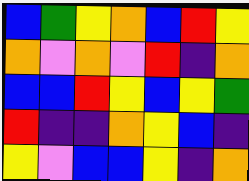[["blue", "green", "yellow", "orange", "blue", "red", "yellow"], ["orange", "violet", "orange", "violet", "red", "indigo", "orange"], ["blue", "blue", "red", "yellow", "blue", "yellow", "green"], ["red", "indigo", "indigo", "orange", "yellow", "blue", "indigo"], ["yellow", "violet", "blue", "blue", "yellow", "indigo", "orange"]]